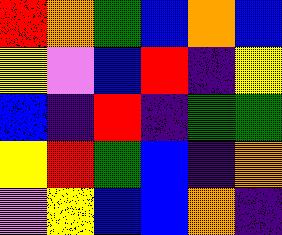[["red", "orange", "green", "blue", "orange", "blue"], ["yellow", "violet", "blue", "red", "indigo", "yellow"], ["blue", "indigo", "red", "indigo", "green", "green"], ["yellow", "red", "green", "blue", "indigo", "orange"], ["violet", "yellow", "blue", "blue", "orange", "indigo"]]